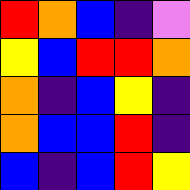[["red", "orange", "blue", "indigo", "violet"], ["yellow", "blue", "red", "red", "orange"], ["orange", "indigo", "blue", "yellow", "indigo"], ["orange", "blue", "blue", "red", "indigo"], ["blue", "indigo", "blue", "red", "yellow"]]